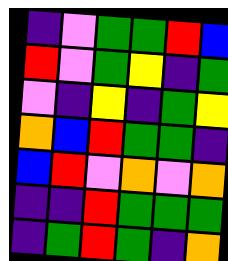[["indigo", "violet", "green", "green", "red", "blue"], ["red", "violet", "green", "yellow", "indigo", "green"], ["violet", "indigo", "yellow", "indigo", "green", "yellow"], ["orange", "blue", "red", "green", "green", "indigo"], ["blue", "red", "violet", "orange", "violet", "orange"], ["indigo", "indigo", "red", "green", "green", "green"], ["indigo", "green", "red", "green", "indigo", "orange"]]